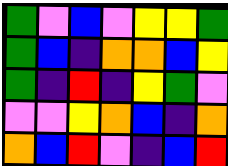[["green", "violet", "blue", "violet", "yellow", "yellow", "green"], ["green", "blue", "indigo", "orange", "orange", "blue", "yellow"], ["green", "indigo", "red", "indigo", "yellow", "green", "violet"], ["violet", "violet", "yellow", "orange", "blue", "indigo", "orange"], ["orange", "blue", "red", "violet", "indigo", "blue", "red"]]